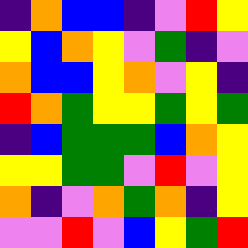[["indigo", "orange", "blue", "blue", "indigo", "violet", "red", "yellow"], ["yellow", "blue", "orange", "yellow", "violet", "green", "indigo", "violet"], ["orange", "blue", "blue", "yellow", "orange", "violet", "yellow", "indigo"], ["red", "orange", "green", "yellow", "yellow", "green", "yellow", "green"], ["indigo", "blue", "green", "green", "green", "blue", "orange", "yellow"], ["yellow", "yellow", "green", "green", "violet", "red", "violet", "yellow"], ["orange", "indigo", "violet", "orange", "green", "orange", "indigo", "yellow"], ["violet", "violet", "red", "violet", "blue", "yellow", "green", "red"]]